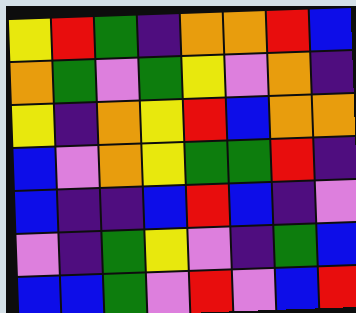[["yellow", "red", "green", "indigo", "orange", "orange", "red", "blue"], ["orange", "green", "violet", "green", "yellow", "violet", "orange", "indigo"], ["yellow", "indigo", "orange", "yellow", "red", "blue", "orange", "orange"], ["blue", "violet", "orange", "yellow", "green", "green", "red", "indigo"], ["blue", "indigo", "indigo", "blue", "red", "blue", "indigo", "violet"], ["violet", "indigo", "green", "yellow", "violet", "indigo", "green", "blue"], ["blue", "blue", "green", "violet", "red", "violet", "blue", "red"]]